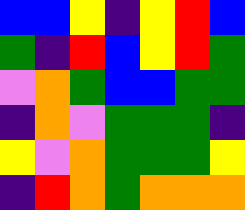[["blue", "blue", "yellow", "indigo", "yellow", "red", "blue"], ["green", "indigo", "red", "blue", "yellow", "red", "green"], ["violet", "orange", "green", "blue", "blue", "green", "green"], ["indigo", "orange", "violet", "green", "green", "green", "indigo"], ["yellow", "violet", "orange", "green", "green", "green", "yellow"], ["indigo", "red", "orange", "green", "orange", "orange", "orange"]]